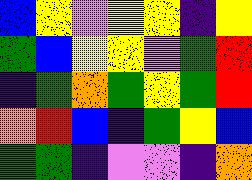[["blue", "yellow", "violet", "yellow", "yellow", "indigo", "yellow"], ["green", "blue", "yellow", "yellow", "violet", "green", "red"], ["indigo", "green", "orange", "green", "yellow", "green", "red"], ["orange", "red", "blue", "indigo", "green", "yellow", "blue"], ["green", "green", "indigo", "violet", "violet", "indigo", "orange"]]